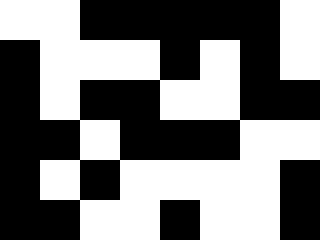[["white", "white", "black", "black", "black", "black", "black", "white"], ["black", "white", "white", "white", "black", "white", "black", "white"], ["black", "white", "black", "black", "white", "white", "black", "black"], ["black", "black", "white", "black", "black", "black", "white", "white"], ["black", "white", "black", "white", "white", "white", "white", "black"], ["black", "black", "white", "white", "black", "white", "white", "black"]]